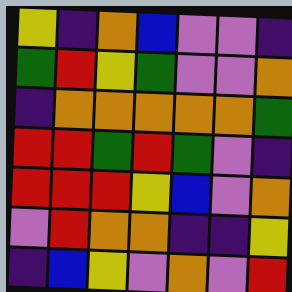[["yellow", "indigo", "orange", "blue", "violet", "violet", "indigo"], ["green", "red", "yellow", "green", "violet", "violet", "orange"], ["indigo", "orange", "orange", "orange", "orange", "orange", "green"], ["red", "red", "green", "red", "green", "violet", "indigo"], ["red", "red", "red", "yellow", "blue", "violet", "orange"], ["violet", "red", "orange", "orange", "indigo", "indigo", "yellow"], ["indigo", "blue", "yellow", "violet", "orange", "violet", "red"]]